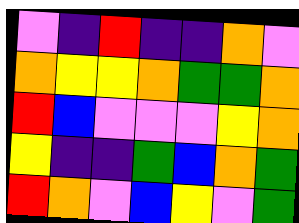[["violet", "indigo", "red", "indigo", "indigo", "orange", "violet"], ["orange", "yellow", "yellow", "orange", "green", "green", "orange"], ["red", "blue", "violet", "violet", "violet", "yellow", "orange"], ["yellow", "indigo", "indigo", "green", "blue", "orange", "green"], ["red", "orange", "violet", "blue", "yellow", "violet", "green"]]